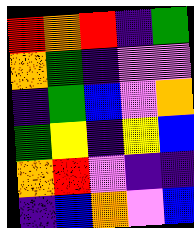[["red", "orange", "red", "indigo", "green"], ["orange", "green", "indigo", "violet", "violet"], ["indigo", "green", "blue", "violet", "orange"], ["green", "yellow", "indigo", "yellow", "blue"], ["orange", "red", "violet", "indigo", "indigo"], ["indigo", "blue", "orange", "violet", "blue"]]